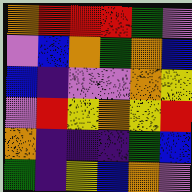[["orange", "red", "red", "red", "green", "violet"], ["violet", "blue", "orange", "green", "orange", "blue"], ["blue", "indigo", "violet", "violet", "orange", "yellow"], ["violet", "red", "yellow", "orange", "yellow", "red"], ["orange", "indigo", "indigo", "indigo", "green", "blue"], ["green", "indigo", "yellow", "blue", "orange", "violet"]]